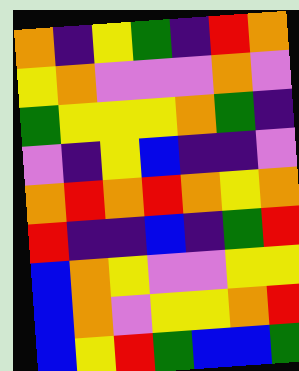[["orange", "indigo", "yellow", "green", "indigo", "red", "orange"], ["yellow", "orange", "violet", "violet", "violet", "orange", "violet"], ["green", "yellow", "yellow", "yellow", "orange", "green", "indigo"], ["violet", "indigo", "yellow", "blue", "indigo", "indigo", "violet"], ["orange", "red", "orange", "red", "orange", "yellow", "orange"], ["red", "indigo", "indigo", "blue", "indigo", "green", "red"], ["blue", "orange", "yellow", "violet", "violet", "yellow", "yellow"], ["blue", "orange", "violet", "yellow", "yellow", "orange", "red"], ["blue", "yellow", "red", "green", "blue", "blue", "green"]]